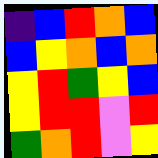[["indigo", "blue", "red", "orange", "blue"], ["blue", "yellow", "orange", "blue", "orange"], ["yellow", "red", "green", "yellow", "blue"], ["yellow", "red", "red", "violet", "red"], ["green", "orange", "red", "violet", "yellow"]]